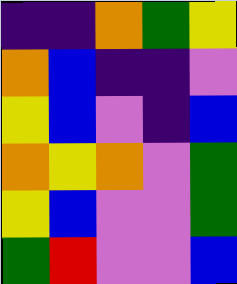[["indigo", "indigo", "orange", "green", "yellow"], ["orange", "blue", "indigo", "indigo", "violet"], ["yellow", "blue", "violet", "indigo", "blue"], ["orange", "yellow", "orange", "violet", "green"], ["yellow", "blue", "violet", "violet", "green"], ["green", "red", "violet", "violet", "blue"]]